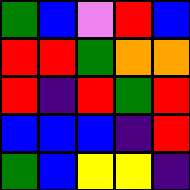[["green", "blue", "violet", "red", "blue"], ["red", "red", "green", "orange", "orange"], ["red", "indigo", "red", "green", "red"], ["blue", "blue", "blue", "indigo", "red"], ["green", "blue", "yellow", "yellow", "indigo"]]